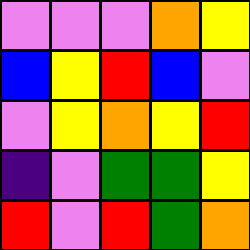[["violet", "violet", "violet", "orange", "yellow"], ["blue", "yellow", "red", "blue", "violet"], ["violet", "yellow", "orange", "yellow", "red"], ["indigo", "violet", "green", "green", "yellow"], ["red", "violet", "red", "green", "orange"]]